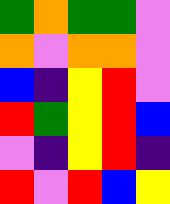[["green", "orange", "green", "green", "violet"], ["orange", "violet", "orange", "orange", "violet"], ["blue", "indigo", "yellow", "red", "violet"], ["red", "green", "yellow", "red", "blue"], ["violet", "indigo", "yellow", "red", "indigo"], ["red", "violet", "red", "blue", "yellow"]]